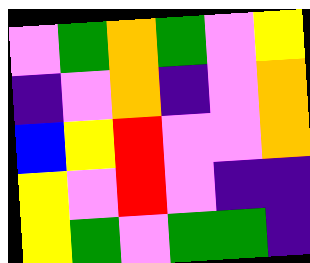[["violet", "green", "orange", "green", "violet", "yellow"], ["indigo", "violet", "orange", "indigo", "violet", "orange"], ["blue", "yellow", "red", "violet", "violet", "orange"], ["yellow", "violet", "red", "violet", "indigo", "indigo"], ["yellow", "green", "violet", "green", "green", "indigo"]]